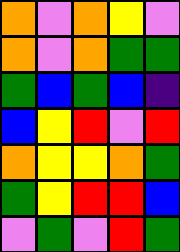[["orange", "violet", "orange", "yellow", "violet"], ["orange", "violet", "orange", "green", "green"], ["green", "blue", "green", "blue", "indigo"], ["blue", "yellow", "red", "violet", "red"], ["orange", "yellow", "yellow", "orange", "green"], ["green", "yellow", "red", "red", "blue"], ["violet", "green", "violet", "red", "green"]]